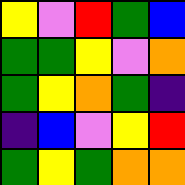[["yellow", "violet", "red", "green", "blue"], ["green", "green", "yellow", "violet", "orange"], ["green", "yellow", "orange", "green", "indigo"], ["indigo", "blue", "violet", "yellow", "red"], ["green", "yellow", "green", "orange", "orange"]]